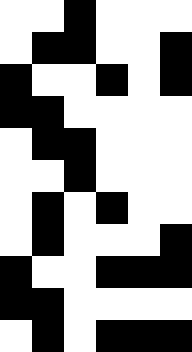[["white", "white", "black", "white", "white", "white"], ["white", "black", "black", "white", "white", "black"], ["black", "white", "white", "black", "white", "black"], ["black", "black", "white", "white", "white", "white"], ["white", "black", "black", "white", "white", "white"], ["white", "white", "black", "white", "white", "white"], ["white", "black", "white", "black", "white", "white"], ["white", "black", "white", "white", "white", "black"], ["black", "white", "white", "black", "black", "black"], ["black", "black", "white", "white", "white", "white"], ["white", "black", "white", "black", "black", "black"]]